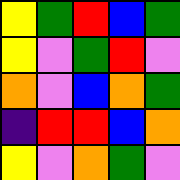[["yellow", "green", "red", "blue", "green"], ["yellow", "violet", "green", "red", "violet"], ["orange", "violet", "blue", "orange", "green"], ["indigo", "red", "red", "blue", "orange"], ["yellow", "violet", "orange", "green", "violet"]]